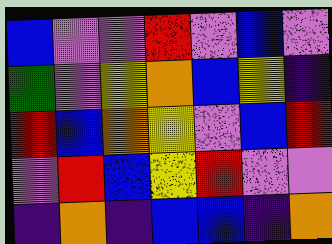[["blue", "violet", "violet", "red", "violet", "blue", "violet"], ["green", "violet", "yellow", "orange", "blue", "yellow", "indigo"], ["red", "blue", "orange", "yellow", "violet", "blue", "red"], ["violet", "red", "blue", "yellow", "red", "violet", "violet"], ["indigo", "orange", "indigo", "blue", "blue", "indigo", "orange"]]